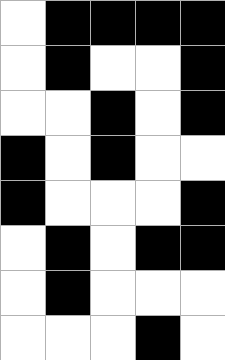[["white", "black", "black", "black", "black"], ["white", "black", "white", "white", "black"], ["white", "white", "black", "white", "black"], ["black", "white", "black", "white", "white"], ["black", "white", "white", "white", "black"], ["white", "black", "white", "black", "black"], ["white", "black", "white", "white", "white"], ["white", "white", "white", "black", "white"]]